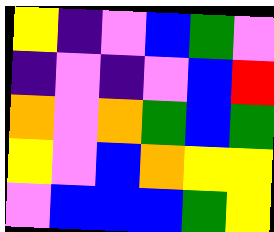[["yellow", "indigo", "violet", "blue", "green", "violet"], ["indigo", "violet", "indigo", "violet", "blue", "red"], ["orange", "violet", "orange", "green", "blue", "green"], ["yellow", "violet", "blue", "orange", "yellow", "yellow"], ["violet", "blue", "blue", "blue", "green", "yellow"]]